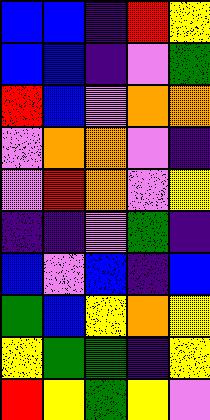[["blue", "blue", "indigo", "red", "yellow"], ["blue", "blue", "indigo", "violet", "green"], ["red", "blue", "violet", "orange", "orange"], ["violet", "orange", "orange", "violet", "indigo"], ["violet", "red", "orange", "violet", "yellow"], ["indigo", "indigo", "violet", "green", "indigo"], ["blue", "violet", "blue", "indigo", "blue"], ["green", "blue", "yellow", "orange", "yellow"], ["yellow", "green", "green", "indigo", "yellow"], ["red", "yellow", "green", "yellow", "violet"]]